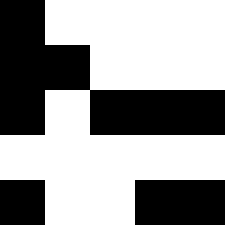[["black", "white", "white", "white", "white"], ["black", "black", "white", "white", "white"], ["black", "white", "black", "black", "black"], ["white", "white", "white", "white", "white"], ["black", "white", "white", "black", "black"]]